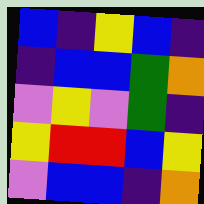[["blue", "indigo", "yellow", "blue", "indigo"], ["indigo", "blue", "blue", "green", "orange"], ["violet", "yellow", "violet", "green", "indigo"], ["yellow", "red", "red", "blue", "yellow"], ["violet", "blue", "blue", "indigo", "orange"]]